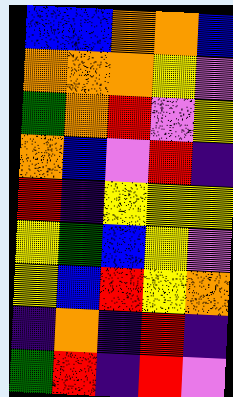[["blue", "blue", "orange", "orange", "blue"], ["orange", "orange", "orange", "yellow", "violet"], ["green", "orange", "red", "violet", "yellow"], ["orange", "blue", "violet", "red", "indigo"], ["red", "indigo", "yellow", "yellow", "yellow"], ["yellow", "green", "blue", "yellow", "violet"], ["yellow", "blue", "red", "yellow", "orange"], ["indigo", "orange", "indigo", "red", "indigo"], ["green", "red", "indigo", "red", "violet"]]